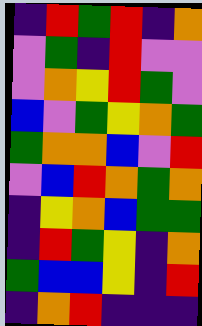[["indigo", "red", "green", "red", "indigo", "orange"], ["violet", "green", "indigo", "red", "violet", "violet"], ["violet", "orange", "yellow", "red", "green", "violet"], ["blue", "violet", "green", "yellow", "orange", "green"], ["green", "orange", "orange", "blue", "violet", "red"], ["violet", "blue", "red", "orange", "green", "orange"], ["indigo", "yellow", "orange", "blue", "green", "green"], ["indigo", "red", "green", "yellow", "indigo", "orange"], ["green", "blue", "blue", "yellow", "indigo", "red"], ["indigo", "orange", "red", "indigo", "indigo", "indigo"]]